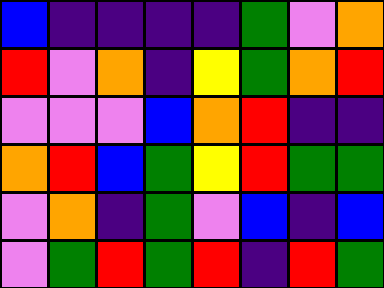[["blue", "indigo", "indigo", "indigo", "indigo", "green", "violet", "orange"], ["red", "violet", "orange", "indigo", "yellow", "green", "orange", "red"], ["violet", "violet", "violet", "blue", "orange", "red", "indigo", "indigo"], ["orange", "red", "blue", "green", "yellow", "red", "green", "green"], ["violet", "orange", "indigo", "green", "violet", "blue", "indigo", "blue"], ["violet", "green", "red", "green", "red", "indigo", "red", "green"]]